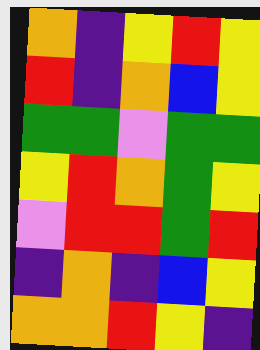[["orange", "indigo", "yellow", "red", "yellow"], ["red", "indigo", "orange", "blue", "yellow"], ["green", "green", "violet", "green", "green"], ["yellow", "red", "orange", "green", "yellow"], ["violet", "red", "red", "green", "red"], ["indigo", "orange", "indigo", "blue", "yellow"], ["orange", "orange", "red", "yellow", "indigo"]]